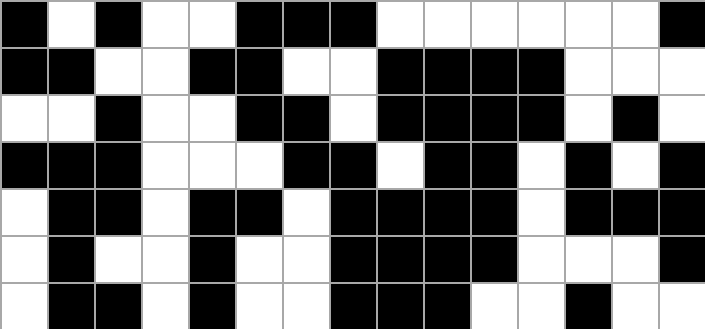[["black", "white", "black", "white", "white", "black", "black", "black", "white", "white", "white", "white", "white", "white", "black"], ["black", "black", "white", "white", "black", "black", "white", "white", "black", "black", "black", "black", "white", "white", "white"], ["white", "white", "black", "white", "white", "black", "black", "white", "black", "black", "black", "black", "white", "black", "white"], ["black", "black", "black", "white", "white", "white", "black", "black", "white", "black", "black", "white", "black", "white", "black"], ["white", "black", "black", "white", "black", "black", "white", "black", "black", "black", "black", "white", "black", "black", "black"], ["white", "black", "white", "white", "black", "white", "white", "black", "black", "black", "black", "white", "white", "white", "black"], ["white", "black", "black", "white", "black", "white", "white", "black", "black", "black", "white", "white", "black", "white", "white"]]